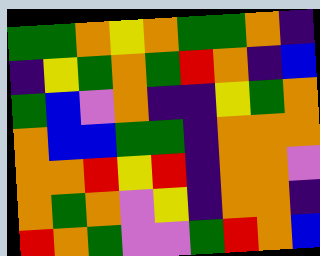[["green", "green", "orange", "yellow", "orange", "green", "green", "orange", "indigo"], ["indigo", "yellow", "green", "orange", "green", "red", "orange", "indigo", "blue"], ["green", "blue", "violet", "orange", "indigo", "indigo", "yellow", "green", "orange"], ["orange", "blue", "blue", "green", "green", "indigo", "orange", "orange", "orange"], ["orange", "orange", "red", "yellow", "red", "indigo", "orange", "orange", "violet"], ["orange", "green", "orange", "violet", "yellow", "indigo", "orange", "orange", "indigo"], ["red", "orange", "green", "violet", "violet", "green", "red", "orange", "blue"]]